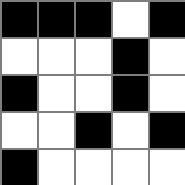[["black", "black", "black", "white", "black"], ["white", "white", "white", "black", "white"], ["black", "white", "white", "black", "white"], ["white", "white", "black", "white", "black"], ["black", "white", "white", "white", "white"]]